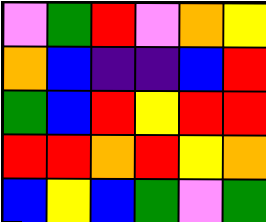[["violet", "green", "red", "violet", "orange", "yellow"], ["orange", "blue", "indigo", "indigo", "blue", "red"], ["green", "blue", "red", "yellow", "red", "red"], ["red", "red", "orange", "red", "yellow", "orange"], ["blue", "yellow", "blue", "green", "violet", "green"]]